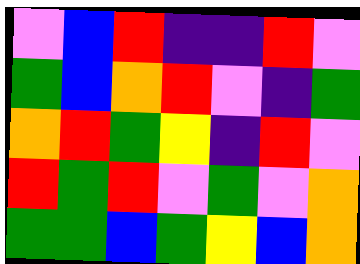[["violet", "blue", "red", "indigo", "indigo", "red", "violet"], ["green", "blue", "orange", "red", "violet", "indigo", "green"], ["orange", "red", "green", "yellow", "indigo", "red", "violet"], ["red", "green", "red", "violet", "green", "violet", "orange"], ["green", "green", "blue", "green", "yellow", "blue", "orange"]]